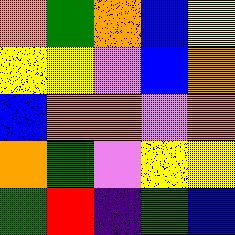[["orange", "green", "orange", "blue", "yellow"], ["yellow", "yellow", "violet", "blue", "orange"], ["blue", "orange", "orange", "violet", "orange"], ["orange", "green", "violet", "yellow", "yellow"], ["green", "red", "indigo", "green", "blue"]]